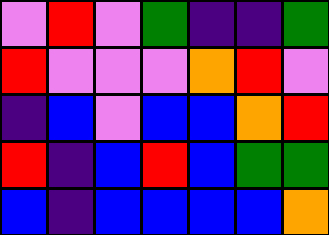[["violet", "red", "violet", "green", "indigo", "indigo", "green"], ["red", "violet", "violet", "violet", "orange", "red", "violet"], ["indigo", "blue", "violet", "blue", "blue", "orange", "red"], ["red", "indigo", "blue", "red", "blue", "green", "green"], ["blue", "indigo", "blue", "blue", "blue", "blue", "orange"]]